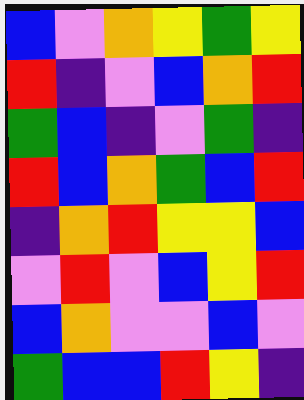[["blue", "violet", "orange", "yellow", "green", "yellow"], ["red", "indigo", "violet", "blue", "orange", "red"], ["green", "blue", "indigo", "violet", "green", "indigo"], ["red", "blue", "orange", "green", "blue", "red"], ["indigo", "orange", "red", "yellow", "yellow", "blue"], ["violet", "red", "violet", "blue", "yellow", "red"], ["blue", "orange", "violet", "violet", "blue", "violet"], ["green", "blue", "blue", "red", "yellow", "indigo"]]